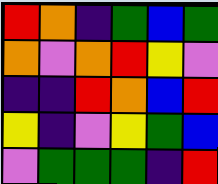[["red", "orange", "indigo", "green", "blue", "green"], ["orange", "violet", "orange", "red", "yellow", "violet"], ["indigo", "indigo", "red", "orange", "blue", "red"], ["yellow", "indigo", "violet", "yellow", "green", "blue"], ["violet", "green", "green", "green", "indigo", "red"]]